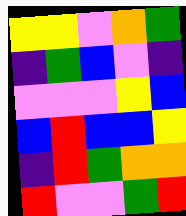[["yellow", "yellow", "violet", "orange", "green"], ["indigo", "green", "blue", "violet", "indigo"], ["violet", "violet", "violet", "yellow", "blue"], ["blue", "red", "blue", "blue", "yellow"], ["indigo", "red", "green", "orange", "orange"], ["red", "violet", "violet", "green", "red"]]